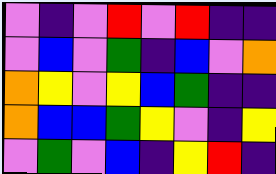[["violet", "indigo", "violet", "red", "violet", "red", "indigo", "indigo"], ["violet", "blue", "violet", "green", "indigo", "blue", "violet", "orange"], ["orange", "yellow", "violet", "yellow", "blue", "green", "indigo", "indigo"], ["orange", "blue", "blue", "green", "yellow", "violet", "indigo", "yellow"], ["violet", "green", "violet", "blue", "indigo", "yellow", "red", "indigo"]]